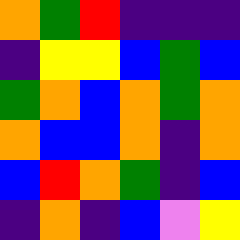[["orange", "green", "red", "indigo", "indigo", "indigo"], ["indigo", "yellow", "yellow", "blue", "green", "blue"], ["green", "orange", "blue", "orange", "green", "orange"], ["orange", "blue", "blue", "orange", "indigo", "orange"], ["blue", "red", "orange", "green", "indigo", "blue"], ["indigo", "orange", "indigo", "blue", "violet", "yellow"]]